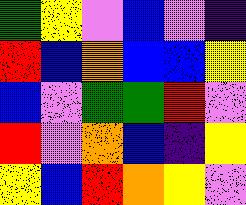[["green", "yellow", "violet", "blue", "violet", "indigo"], ["red", "blue", "orange", "blue", "blue", "yellow"], ["blue", "violet", "green", "green", "red", "violet"], ["red", "violet", "orange", "blue", "indigo", "yellow"], ["yellow", "blue", "red", "orange", "yellow", "violet"]]